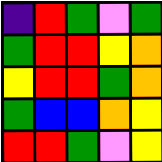[["indigo", "red", "green", "violet", "green"], ["green", "red", "red", "yellow", "orange"], ["yellow", "red", "red", "green", "orange"], ["green", "blue", "blue", "orange", "yellow"], ["red", "red", "green", "violet", "yellow"]]